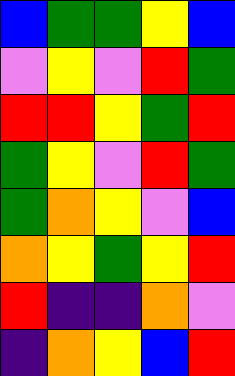[["blue", "green", "green", "yellow", "blue"], ["violet", "yellow", "violet", "red", "green"], ["red", "red", "yellow", "green", "red"], ["green", "yellow", "violet", "red", "green"], ["green", "orange", "yellow", "violet", "blue"], ["orange", "yellow", "green", "yellow", "red"], ["red", "indigo", "indigo", "orange", "violet"], ["indigo", "orange", "yellow", "blue", "red"]]